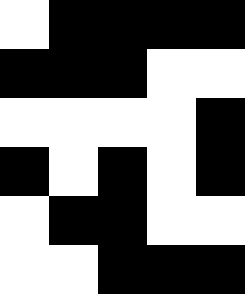[["white", "black", "black", "black", "black"], ["black", "black", "black", "white", "white"], ["white", "white", "white", "white", "black"], ["black", "white", "black", "white", "black"], ["white", "black", "black", "white", "white"], ["white", "white", "black", "black", "black"]]